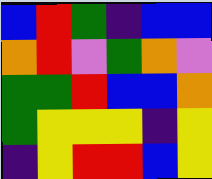[["blue", "red", "green", "indigo", "blue", "blue"], ["orange", "red", "violet", "green", "orange", "violet"], ["green", "green", "red", "blue", "blue", "orange"], ["green", "yellow", "yellow", "yellow", "indigo", "yellow"], ["indigo", "yellow", "red", "red", "blue", "yellow"]]